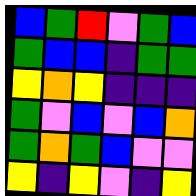[["blue", "green", "red", "violet", "green", "blue"], ["green", "blue", "blue", "indigo", "green", "green"], ["yellow", "orange", "yellow", "indigo", "indigo", "indigo"], ["green", "violet", "blue", "violet", "blue", "orange"], ["green", "orange", "green", "blue", "violet", "violet"], ["yellow", "indigo", "yellow", "violet", "indigo", "yellow"]]